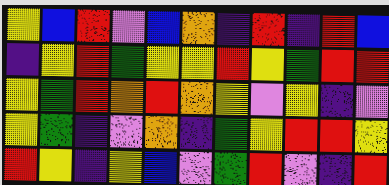[["yellow", "blue", "red", "violet", "blue", "orange", "indigo", "red", "indigo", "red", "blue"], ["indigo", "yellow", "red", "green", "yellow", "yellow", "red", "yellow", "green", "red", "red"], ["yellow", "green", "red", "orange", "red", "orange", "yellow", "violet", "yellow", "indigo", "violet"], ["yellow", "green", "indigo", "violet", "orange", "indigo", "green", "yellow", "red", "red", "yellow"], ["red", "yellow", "indigo", "yellow", "blue", "violet", "green", "red", "violet", "indigo", "red"]]